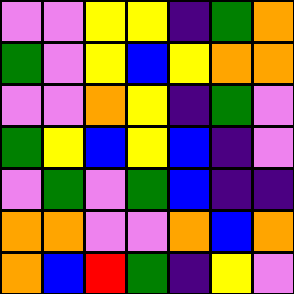[["violet", "violet", "yellow", "yellow", "indigo", "green", "orange"], ["green", "violet", "yellow", "blue", "yellow", "orange", "orange"], ["violet", "violet", "orange", "yellow", "indigo", "green", "violet"], ["green", "yellow", "blue", "yellow", "blue", "indigo", "violet"], ["violet", "green", "violet", "green", "blue", "indigo", "indigo"], ["orange", "orange", "violet", "violet", "orange", "blue", "orange"], ["orange", "blue", "red", "green", "indigo", "yellow", "violet"]]